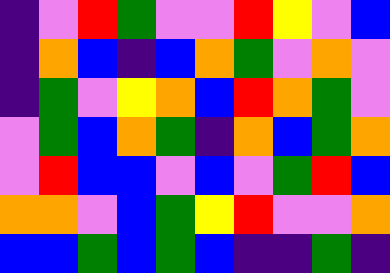[["indigo", "violet", "red", "green", "violet", "violet", "red", "yellow", "violet", "blue"], ["indigo", "orange", "blue", "indigo", "blue", "orange", "green", "violet", "orange", "violet"], ["indigo", "green", "violet", "yellow", "orange", "blue", "red", "orange", "green", "violet"], ["violet", "green", "blue", "orange", "green", "indigo", "orange", "blue", "green", "orange"], ["violet", "red", "blue", "blue", "violet", "blue", "violet", "green", "red", "blue"], ["orange", "orange", "violet", "blue", "green", "yellow", "red", "violet", "violet", "orange"], ["blue", "blue", "green", "blue", "green", "blue", "indigo", "indigo", "green", "indigo"]]